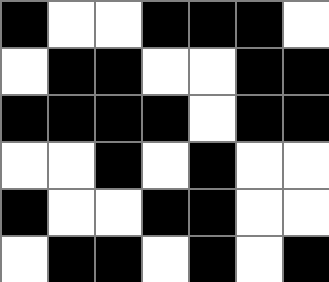[["black", "white", "white", "black", "black", "black", "white"], ["white", "black", "black", "white", "white", "black", "black"], ["black", "black", "black", "black", "white", "black", "black"], ["white", "white", "black", "white", "black", "white", "white"], ["black", "white", "white", "black", "black", "white", "white"], ["white", "black", "black", "white", "black", "white", "black"]]